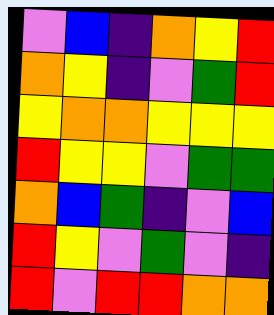[["violet", "blue", "indigo", "orange", "yellow", "red"], ["orange", "yellow", "indigo", "violet", "green", "red"], ["yellow", "orange", "orange", "yellow", "yellow", "yellow"], ["red", "yellow", "yellow", "violet", "green", "green"], ["orange", "blue", "green", "indigo", "violet", "blue"], ["red", "yellow", "violet", "green", "violet", "indigo"], ["red", "violet", "red", "red", "orange", "orange"]]